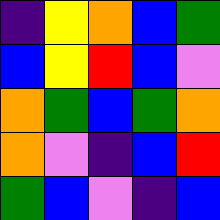[["indigo", "yellow", "orange", "blue", "green"], ["blue", "yellow", "red", "blue", "violet"], ["orange", "green", "blue", "green", "orange"], ["orange", "violet", "indigo", "blue", "red"], ["green", "blue", "violet", "indigo", "blue"]]